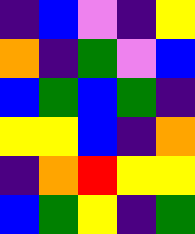[["indigo", "blue", "violet", "indigo", "yellow"], ["orange", "indigo", "green", "violet", "blue"], ["blue", "green", "blue", "green", "indigo"], ["yellow", "yellow", "blue", "indigo", "orange"], ["indigo", "orange", "red", "yellow", "yellow"], ["blue", "green", "yellow", "indigo", "green"]]